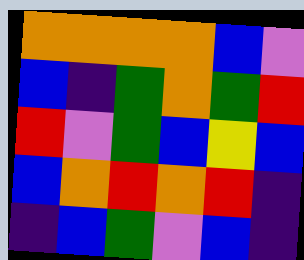[["orange", "orange", "orange", "orange", "blue", "violet"], ["blue", "indigo", "green", "orange", "green", "red"], ["red", "violet", "green", "blue", "yellow", "blue"], ["blue", "orange", "red", "orange", "red", "indigo"], ["indigo", "blue", "green", "violet", "blue", "indigo"]]